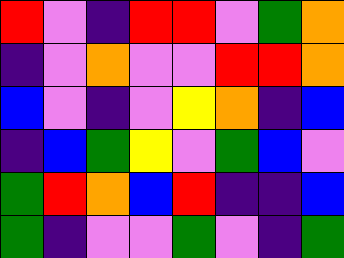[["red", "violet", "indigo", "red", "red", "violet", "green", "orange"], ["indigo", "violet", "orange", "violet", "violet", "red", "red", "orange"], ["blue", "violet", "indigo", "violet", "yellow", "orange", "indigo", "blue"], ["indigo", "blue", "green", "yellow", "violet", "green", "blue", "violet"], ["green", "red", "orange", "blue", "red", "indigo", "indigo", "blue"], ["green", "indigo", "violet", "violet", "green", "violet", "indigo", "green"]]